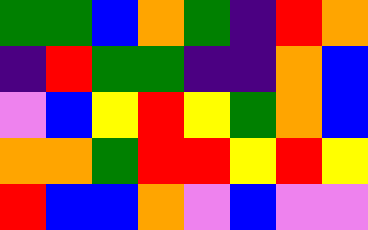[["green", "green", "blue", "orange", "green", "indigo", "red", "orange"], ["indigo", "red", "green", "green", "indigo", "indigo", "orange", "blue"], ["violet", "blue", "yellow", "red", "yellow", "green", "orange", "blue"], ["orange", "orange", "green", "red", "red", "yellow", "red", "yellow"], ["red", "blue", "blue", "orange", "violet", "blue", "violet", "violet"]]